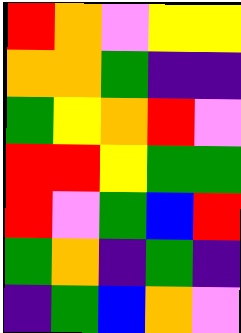[["red", "orange", "violet", "yellow", "yellow"], ["orange", "orange", "green", "indigo", "indigo"], ["green", "yellow", "orange", "red", "violet"], ["red", "red", "yellow", "green", "green"], ["red", "violet", "green", "blue", "red"], ["green", "orange", "indigo", "green", "indigo"], ["indigo", "green", "blue", "orange", "violet"]]